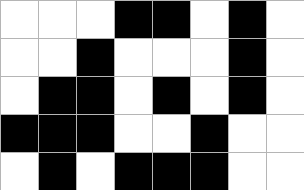[["white", "white", "white", "black", "black", "white", "black", "white"], ["white", "white", "black", "white", "white", "white", "black", "white"], ["white", "black", "black", "white", "black", "white", "black", "white"], ["black", "black", "black", "white", "white", "black", "white", "white"], ["white", "black", "white", "black", "black", "black", "white", "white"]]